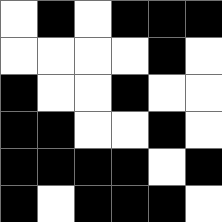[["white", "black", "white", "black", "black", "black"], ["white", "white", "white", "white", "black", "white"], ["black", "white", "white", "black", "white", "white"], ["black", "black", "white", "white", "black", "white"], ["black", "black", "black", "black", "white", "black"], ["black", "white", "black", "black", "black", "white"]]